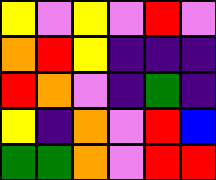[["yellow", "violet", "yellow", "violet", "red", "violet"], ["orange", "red", "yellow", "indigo", "indigo", "indigo"], ["red", "orange", "violet", "indigo", "green", "indigo"], ["yellow", "indigo", "orange", "violet", "red", "blue"], ["green", "green", "orange", "violet", "red", "red"]]